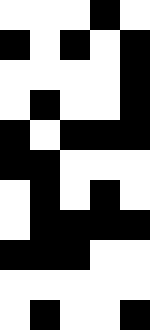[["white", "white", "white", "black", "white"], ["black", "white", "black", "white", "black"], ["white", "white", "white", "white", "black"], ["white", "black", "white", "white", "black"], ["black", "white", "black", "black", "black"], ["black", "black", "white", "white", "white"], ["white", "black", "white", "black", "white"], ["white", "black", "black", "black", "black"], ["black", "black", "black", "white", "white"], ["white", "white", "white", "white", "white"], ["white", "black", "white", "white", "black"]]